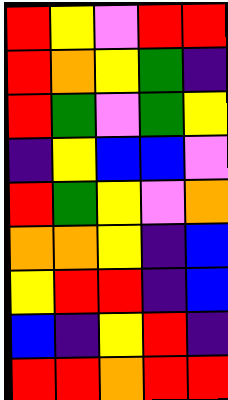[["red", "yellow", "violet", "red", "red"], ["red", "orange", "yellow", "green", "indigo"], ["red", "green", "violet", "green", "yellow"], ["indigo", "yellow", "blue", "blue", "violet"], ["red", "green", "yellow", "violet", "orange"], ["orange", "orange", "yellow", "indigo", "blue"], ["yellow", "red", "red", "indigo", "blue"], ["blue", "indigo", "yellow", "red", "indigo"], ["red", "red", "orange", "red", "red"]]